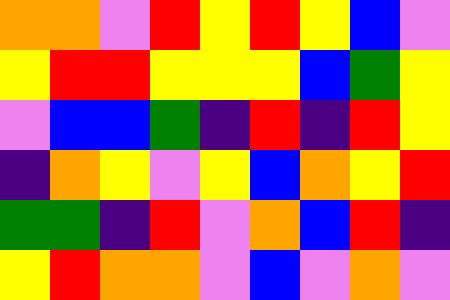[["orange", "orange", "violet", "red", "yellow", "red", "yellow", "blue", "violet"], ["yellow", "red", "red", "yellow", "yellow", "yellow", "blue", "green", "yellow"], ["violet", "blue", "blue", "green", "indigo", "red", "indigo", "red", "yellow"], ["indigo", "orange", "yellow", "violet", "yellow", "blue", "orange", "yellow", "red"], ["green", "green", "indigo", "red", "violet", "orange", "blue", "red", "indigo"], ["yellow", "red", "orange", "orange", "violet", "blue", "violet", "orange", "violet"]]